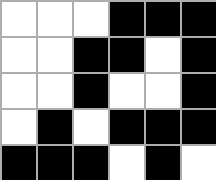[["white", "white", "white", "black", "black", "black"], ["white", "white", "black", "black", "white", "black"], ["white", "white", "black", "white", "white", "black"], ["white", "black", "white", "black", "black", "black"], ["black", "black", "black", "white", "black", "white"]]